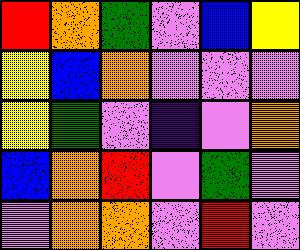[["red", "orange", "green", "violet", "blue", "yellow"], ["yellow", "blue", "orange", "violet", "violet", "violet"], ["yellow", "green", "violet", "indigo", "violet", "orange"], ["blue", "orange", "red", "violet", "green", "violet"], ["violet", "orange", "orange", "violet", "red", "violet"]]